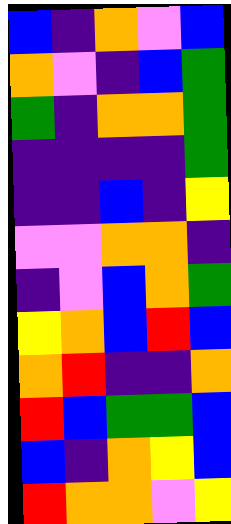[["blue", "indigo", "orange", "violet", "blue"], ["orange", "violet", "indigo", "blue", "green"], ["green", "indigo", "orange", "orange", "green"], ["indigo", "indigo", "indigo", "indigo", "green"], ["indigo", "indigo", "blue", "indigo", "yellow"], ["violet", "violet", "orange", "orange", "indigo"], ["indigo", "violet", "blue", "orange", "green"], ["yellow", "orange", "blue", "red", "blue"], ["orange", "red", "indigo", "indigo", "orange"], ["red", "blue", "green", "green", "blue"], ["blue", "indigo", "orange", "yellow", "blue"], ["red", "orange", "orange", "violet", "yellow"]]